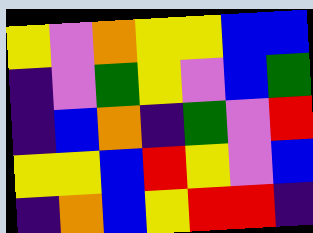[["yellow", "violet", "orange", "yellow", "yellow", "blue", "blue"], ["indigo", "violet", "green", "yellow", "violet", "blue", "green"], ["indigo", "blue", "orange", "indigo", "green", "violet", "red"], ["yellow", "yellow", "blue", "red", "yellow", "violet", "blue"], ["indigo", "orange", "blue", "yellow", "red", "red", "indigo"]]